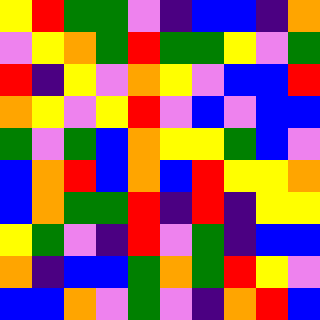[["yellow", "red", "green", "green", "violet", "indigo", "blue", "blue", "indigo", "orange"], ["violet", "yellow", "orange", "green", "red", "green", "green", "yellow", "violet", "green"], ["red", "indigo", "yellow", "violet", "orange", "yellow", "violet", "blue", "blue", "red"], ["orange", "yellow", "violet", "yellow", "red", "violet", "blue", "violet", "blue", "blue"], ["green", "violet", "green", "blue", "orange", "yellow", "yellow", "green", "blue", "violet"], ["blue", "orange", "red", "blue", "orange", "blue", "red", "yellow", "yellow", "orange"], ["blue", "orange", "green", "green", "red", "indigo", "red", "indigo", "yellow", "yellow"], ["yellow", "green", "violet", "indigo", "red", "violet", "green", "indigo", "blue", "blue"], ["orange", "indigo", "blue", "blue", "green", "orange", "green", "red", "yellow", "violet"], ["blue", "blue", "orange", "violet", "green", "violet", "indigo", "orange", "red", "blue"]]